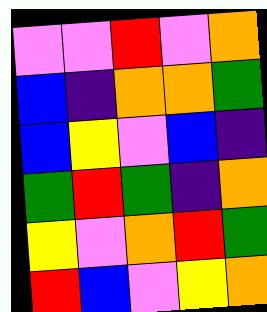[["violet", "violet", "red", "violet", "orange"], ["blue", "indigo", "orange", "orange", "green"], ["blue", "yellow", "violet", "blue", "indigo"], ["green", "red", "green", "indigo", "orange"], ["yellow", "violet", "orange", "red", "green"], ["red", "blue", "violet", "yellow", "orange"]]